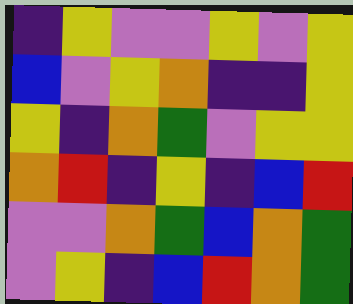[["indigo", "yellow", "violet", "violet", "yellow", "violet", "yellow"], ["blue", "violet", "yellow", "orange", "indigo", "indigo", "yellow"], ["yellow", "indigo", "orange", "green", "violet", "yellow", "yellow"], ["orange", "red", "indigo", "yellow", "indigo", "blue", "red"], ["violet", "violet", "orange", "green", "blue", "orange", "green"], ["violet", "yellow", "indigo", "blue", "red", "orange", "green"]]